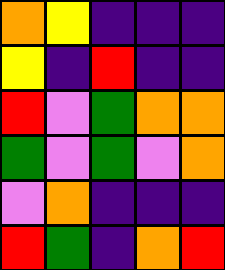[["orange", "yellow", "indigo", "indigo", "indigo"], ["yellow", "indigo", "red", "indigo", "indigo"], ["red", "violet", "green", "orange", "orange"], ["green", "violet", "green", "violet", "orange"], ["violet", "orange", "indigo", "indigo", "indigo"], ["red", "green", "indigo", "orange", "red"]]